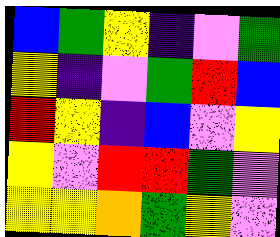[["blue", "green", "yellow", "indigo", "violet", "green"], ["yellow", "indigo", "violet", "green", "red", "blue"], ["red", "yellow", "indigo", "blue", "violet", "yellow"], ["yellow", "violet", "red", "red", "green", "violet"], ["yellow", "yellow", "orange", "green", "yellow", "violet"]]